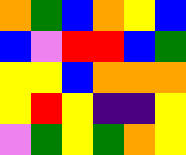[["orange", "green", "blue", "orange", "yellow", "blue"], ["blue", "violet", "red", "red", "blue", "green"], ["yellow", "yellow", "blue", "orange", "orange", "orange"], ["yellow", "red", "yellow", "indigo", "indigo", "yellow"], ["violet", "green", "yellow", "green", "orange", "yellow"]]